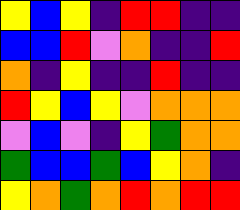[["yellow", "blue", "yellow", "indigo", "red", "red", "indigo", "indigo"], ["blue", "blue", "red", "violet", "orange", "indigo", "indigo", "red"], ["orange", "indigo", "yellow", "indigo", "indigo", "red", "indigo", "indigo"], ["red", "yellow", "blue", "yellow", "violet", "orange", "orange", "orange"], ["violet", "blue", "violet", "indigo", "yellow", "green", "orange", "orange"], ["green", "blue", "blue", "green", "blue", "yellow", "orange", "indigo"], ["yellow", "orange", "green", "orange", "red", "orange", "red", "red"]]